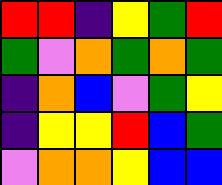[["red", "red", "indigo", "yellow", "green", "red"], ["green", "violet", "orange", "green", "orange", "green"], ["indigo", "orange", "blue", "violet", "green", "yellow"], ["indigo", "yellow", "yellow", "red", "blue", "green"], ["violet", "orange", "orange", "yellow", "blue", "blue"]]